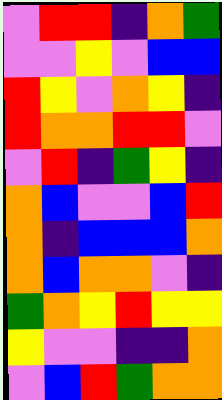[["violet", "red", "red", "indigo", "orange", "green"], ["violet", "violet", "yellow", "violet", "blue", "blue"], ["red", "yellow", "violet", "orange", "yellow", "indigo"], ["red", "orange", "orange", "red", "red", "violet"], ["violet", "red", "indigo", "green", "yellow", "indigo"], ["orange", "blue", "violet", "violet", "blue", "red"], ["orange", "indigo", "blue", "blue", "blue", "orange"], ["orange", "blue", "orange", "orange", "violet", "indigo"], ["green", "orange", "yellow", "red", "yellow", "yellow"], ["yellow", "violet", "violet", "indigo", "indigo", "orange"], ["violet", "blue", "red", "green", "orange", "orange"]]